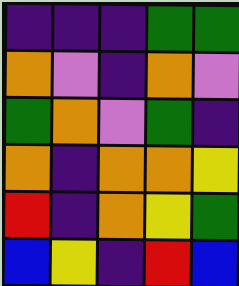[["indigo", "indigo", "indigo", "green", "green"], ["orange", "violet", "indigo", "orange", "violet"], ["green", "orange", "violet", "green", "indigo"], ["orange", "indigo", "orange", "orange", "yellow"], ["red", "indigo", "orange", "yellow", "green"], ["blue", "yellow", "indigo", "red", "blue"]]